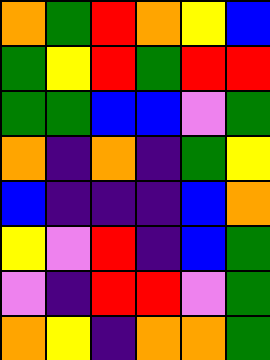[["orange", "green", "red", "orange", "yellow", "blue"], ["green", "yellow", "red", "green", "red", "red"], ["green", "green", "blue", "blue", "violet", "green"], ["orange", "indigo", "orange", "indigo", "green", "yellow"], ["blue", "indigo", "indigo", "indigo", "blue", "orange"], ["yellow", "violet", "red", "indigo", "blue", "green"], ["violet", "indigo", "red", "red", "violet", "green"], ["orange", "yellow", "indigo", "orange", "orange", "green"]]